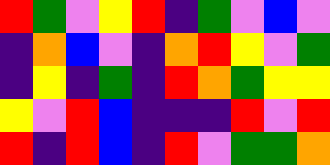[["red", "green", "violet", "yellow", "red", "indigo", "green", "violet", "blue", "violet"], ["indigo", "orange", "blue", "violet", "indigo", "orange", "red", "yellow", "violet", "green"], ["indigo", "yellow", "indigo", "green", "indigo", "red", "orange", "green", "yellow", "yellow"], ["yellow", "violet", "red", "blue", "indigo", "indigo", "indigo", "red", "violet", "red"], ["red", "indigo", "red", "blue", "indigo", "red", "violet", "green", "green", "orange"]]